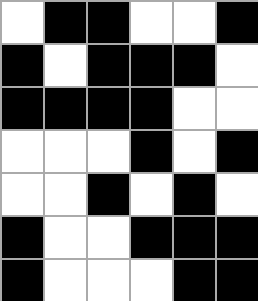[["white", "black", "black", "white", "white", "black"], ["black", "white", "black", "black", "black", "white"], ["black", "black", "black", "black", "white", "white"], ["white", "white", "white", "black", "white", "black"], ["white", "white", "black", "white", "black", "white"], ["black", "white", "white", "black", "black", "black"], ["black", "white", "white", "white", "black", "black"]]